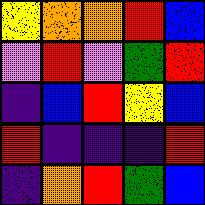[["yellow", "orange", "orange", "red", "blue"], ["violet", "red", "violet", "green", "red"], ["indigo", "blue", "red", "yellow", "blue"], ["red", "indigo", "indigo", "indigo", "red"], ["indigo", "orange", "red", "green", "blue"]]